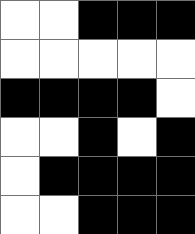[["white", "white", "black", "black", "black"], ["white", "white", "white", "white", "white"], ["black", "black", "black", "black", "white"], ["white", "white", "black", "white", "black"], ["white", "black", "black", "black", "black"], ["white", "white", "black", "black", "black"]]